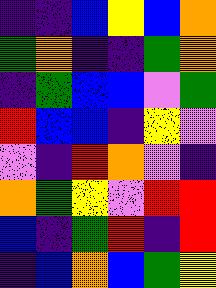[["indigo", "indigo", "blue", "yellow", "blue", "orange"], ["green", "orange", "indigo", "indigo", "green", "orange"], ["indigo", "green", "blue", "blue", "violet", "green"], ["red", "blue", "blue", "indigo", "yellow", "violet"], ["violet", "indigo", "red", "orange", "violet", "indigo"], ["orange", "green", "yellow", "violet", "red", "red"], ["blue", "indigo", "green", "red", "indigo", "red"], ["indigo", "blue", "orange", "blue", "green", "yellow"]]